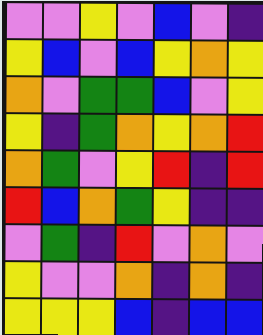[["violet", "violet", "yellow", "violet", "blue", "violet", "indigo"], ["yellow", "blue", "violet", "blue", "yellow", "orange", "yellow"], ["orange", "violet", "green", "green", "blue", "violet", "yellow"], ["yellow", "indigo", "green", "orange", "yellow", "orange", "red"], ["orange", "green", "violet", "yellow", "red", "indigo", "red"], ["red", "blue", "orange", "green", "yellow", "indigo", "indigo"], ["violet", "green", "indigo", "red", "violet", "orange", "violet"], ["yellow", "violet", "violet", "orange", "indigo", "orange", "indigo"], ["yellow", "yellow", "yellow", "blue", "indigo", "blue", "blue"]]